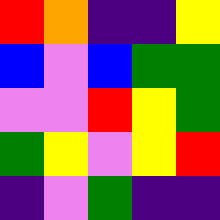[["red", "orange", "indigo", "indigo", "yellow"], ["blue", "violet", "blue", "green", "green"], ["violet", "violet", "red", "yellow", "green"], ["green", "yellow", "violet", "yellow", "red"], ["indigo", "violet", "green", "indigo", "indigo"]]